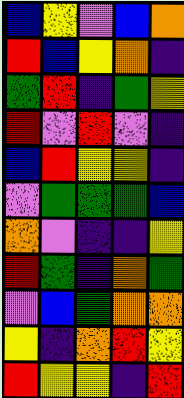[["blue", "yellow", "violet", "blue", "orange"], ["red", "blue", "yellow", "orange", "indigo"], ["green", "red", "indigo", "green", "yellow"], ["red", "violet", "red", "violet", "indigo"], ["blue", "red", "yellow", "yellow", "indigo"], ["violet", "green", "green", "green", "blue"], ["orange", "violet", "indigo", "indigo", "yellow"], ["red", "green", "indigo", "orange", "green"], ["violet", "blue", "green", "orange", "orange"], ["yellow", "indigo", "orange", "red", "yellow"], ["red", "yellow", "yellow", "indigo", "red"]]